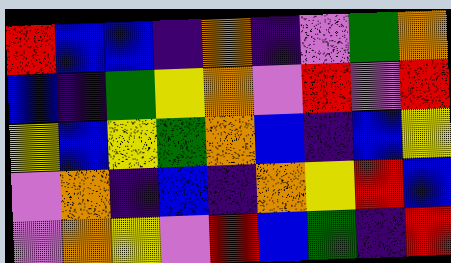[["red", "blue", "blue", "indigo", "orange", "indigo", "violet", "green", "orange"], ["blue", "indigo", "green", "yellow", "orange", "violet", "red", "violet", "red"], ["yellow", "blue", "yellow", "green", "orange", "blue", "indigo", "blue", "yellow"], ["violet", "orange", "indigo", "blue", "indigo", "orange", "yellow", "red", "blue"], ["violet", "orange", "yellow", "violet", "red", "blue", "green", "indigo", "red"]]